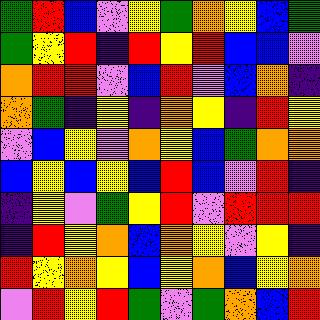[["green", "red", "blue", "violet", "yellow", "green", "orange", "yellow", "blue", "green"], ["green", "yellow", "red", "indigo", "red", "yellow", "red", "blue", "blue", "violet"], ["orange", "red", "red", "violet", "blue", "red", "violet", "blue", "orange", "indigo"], ["orange", "green", "indigo", "yellow", "indigo", "orange", "yellow", "indigo", "red", "yellow"], ["violet", "blue", "yellow", "violet", "orange", "yellow", "blue", "green", "orange", "orange"], ["blue", "yellow", "blue", "yellow", "blue", "red", "blue", "violet", "red", "indigo"], ["indigo", "yellow", "violet", "green", "yellow", "red", "violet", "red", "red", "red"], ["indigo", "red", "yellow", "orange", "blue", "orange", "yellow", "violet", "yellow", "indigo"], ["red", "yellow", "orange", "yellow", "blue", "yellow", "orange", "blue", "yellow", "orange"], ["violet", "red", "yellow", "red", "green", "violet", "green", "orange", "blue", "red"]]